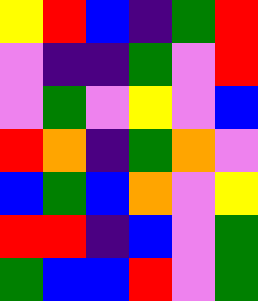[["yellow", "red", "blue", "indigo", "green", "red"], ["violet", "indigo", "indigo", "green", "violet", "red"], ["violet", "green", "violet", "yellow", "violet", "blue"], ["red", "orange", "indigo", "green", "orange", "violet"], ["blue", "green", "blue", "orange", "violet", "yellow"], ["red", "red", "indigo", "blue", "violet", "green"], ["green", "blue", "blue", "red", "violet", "green"]]